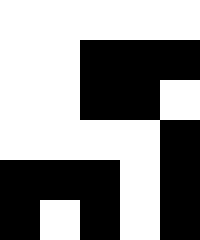[["white", "white", "white", "white", "white"], ["white", "white", "black", "black", "black"], ["white", "white", "black", "black", "white"], ["white", "white", "white", "white", "black"], ["black", "black", "black", "white", "black"], ["black", "white", "black", "white", "black"]]